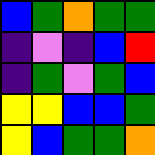[["blue", "green", "orange", "green", "green"], ["indigo", "violet", "indigo", "blue", "red"], ["indigo", "green", "violet", "green", "blue"], ["yellow", "yellow", "blue", "blue", "green"], ["yellow", "blue", "green", "green", "orange"]]